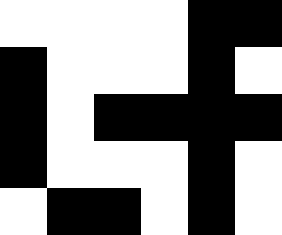[["white", "white", "white", "white", "black", "black"], ["black", "white", "white", "white", "black", "white"], ["black", "white", "black", "black", "black", "black"], ["black", "white", "white", "white", "black", "white"], ["white", "black", "black", "white", "black", "white"]]